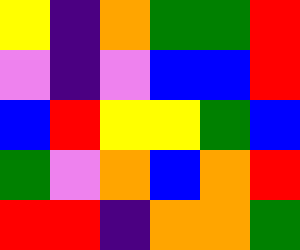[["yellow", "indigo", "orange", "green", "green", "red"], ["violet", "indigo", "violet", "blue", "blue", "red"], ["blue", "red", "yellow", "yellow", "green", "blue"], ["green", "violet", "orange", "blue", "orange", "red"], ["red", "red", "indigo", "orange", "orange", "green"]]